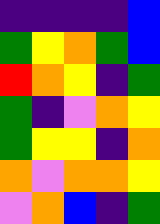[["indigo", "indigo", "indigo", "indigo", "blue"], ["green", "yellow", "orange", "green", "blue"], ["red", "orange", "yellow", "indigo", "green"], ["green", "indigo", "violet", "orange", "yellow"], ["green", "yellow", "yellow", "indigo", "orange"], ["orange", "violet", "orange", "orange", "yellow"], ["violet", "orange", "blue", "indigo", "green"]]